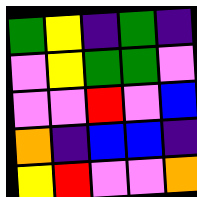[["green", "yellow", "indigo", "green", "indigo"], ["violet", "yellow", "green", "green", "violet"], ["violet", "violet", "red", "violet", "blue"], ["orange", "indigo", "blue", "blue", "indigo"], ["yellow", "red", "violet", "violet", "orange"]]